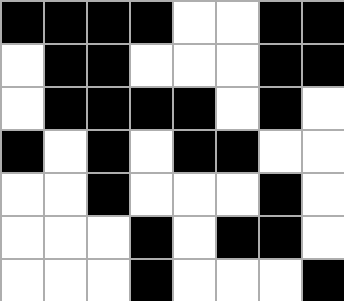[["black", "black", "black", "black", "white", "white", "black", "black"], ["white", "black", "black", "white", "white", "white", "black", "black"], ["white", "black", "black", "black", "black", "white", "black", "white"], ["black", "white", "black", "white", "black", "black", "white", "white"], ["white", "white", "black", "white", "white", "white", "black", "white"], ["white", "white", "white", "black", "white", "black", "black", "white"], ["white", "white", "white", "black", "white", "white", "white", "black"]]